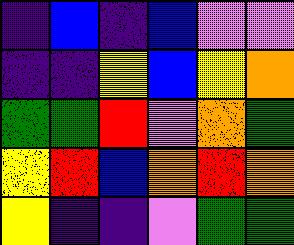[["indigo", "blue", "indigo", "blue", "violet", "violet"], ["indigo", "indigo", "yellow", "blue", "yellow", "orange"], ["green", "green", "red", "violet", "orange", "green"], ["yellow", "red", "blue", "orange", "red", "orange"], ["yellow", "indigo", "indigo", "violet", "green", "green"]]